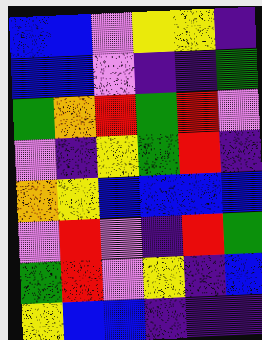[["blue", "blue", "violet", "yellow", "yellow", "indigo"], ["blue", "blue", "violet", "indigo", "indigo", "green"], ["green", "orange", "red", "green", "red", "violet"], ["violet", "indigo", "yellow", "green", "red", "indigo"], ["orange", "yellow", "blue", "blue", "blue", "blue"], ["violet", "red", "violet", "indigo", "red", "green"], ["green", "red", "violet", "yellow", "indigo", "blue"], ["yellow", "blue", "blue", "indigo", "indigo", "indigo"]]